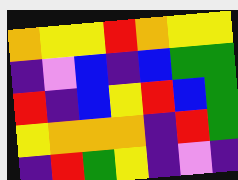[["orange", "yellow", "yellow", "red", "orange", "yellow", "yellow"], ["indigo", "violet", "blue", "indigo", "blue", "green", "green"], ["red", "indigo", "blue", "yellow", "red", "blue", "green"], ["yellow", "orange", "orange", "orange", "indigo", "red", "green"], ["indigo", "red", "green", "yellow", "indigo", "violet", "indigo"]]